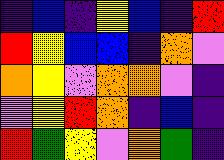[["indigo", "blue", "indigo", "yellow", "blue", "indigo", "red"], ["red", "yellow", "blue", "blue", "indigo", "orange", "violet"], ["orange", "yellow", "violet", "orange", "orange", "violet", "indigo"], ["violet", "yellow", "red", "orange", "indigo", "blue", "indigo"], ["red", "green", "yellow", "violet", "orange", "green", "indigo"]]